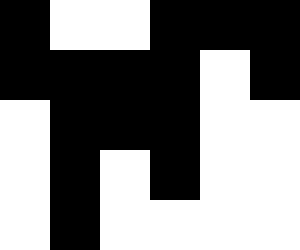[["black", "white", "white", "black", "black", "black"], ["black", "black", "black", "black", "white", "black"], ["white", "black", "black", "black", "white", "white"], ["white", "black", "white", "black", "white", "white"], ["white", "black", "white", "white", "white", "white"]]